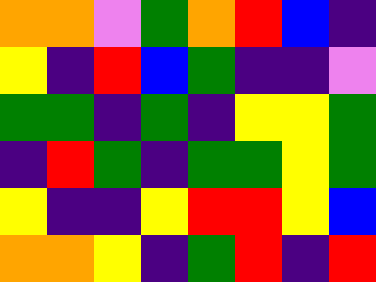[["orange", "orange", "violet", "green", "orange", "red", "blue", "indigo"], ["yellow", "indigo", "red", "blue", "green", "indigo", "indigo", "violet"], ["green", "green", "indigo", "green", "indigo", "yellow", "yellow", "green"], ["indigo", "red", "green", "indigo", "green", "green", "yellow", "green"], ["yellow", "indigo", "indigo", "yellow", "red", "red", "yellow", "blue"], ["orange", "orange", "yellow", "indigo", "green", "red", "indigo", "red"]]